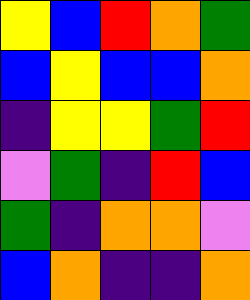[["yellow", "blue", "red", "orange", "green"], ["blue", "yellow", "blue", "blue", "orange"], ["indigo", "yellow", "yellow", "green", "red"], ["violet", "green", "indigo", "red", "blue"], ["green", "indigo", "orange", "orange", "violet"], ["blue", "orange", "indigo", "indigo", "orange"]]